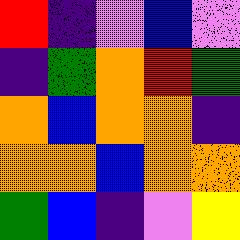[["red", "indigo", "violet", "blue", "violet"], ["indigo", "green", "orange", "red", "green"], ["orange", "blue", "orange", "orange", "indigo"], ["orange", "orange", "blue", "orange", "orange"], ["green", "blue", "indigo", "violet", "yellow"]]